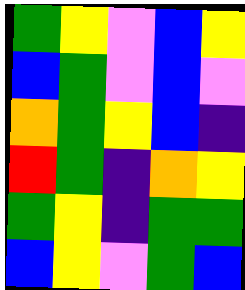[["green", "yellow", "violet", "blue", "yellow"], ["blue", "green", "violet", "blue", "violet"], ["orange", "green", "yellow", "blue", "indigo"], ["red", "green", "indigo", "orange", "yellow"], ["green", "yellow", "indigo", "green", "green"], ["blue", "yellow", "violet", "green", "blue"]]